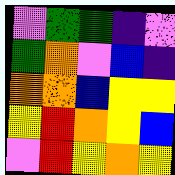[["violet", "green", "green", "indigo", "violet"], ["green", "orange", "violet", "blue", "indigo"], ["orange", "orange", "blue", "yellow", "yellow"], ["yellow", "red", "orange", "yellow", "blue"], ["violet", "red", "yellow", "orange", "yellow"]]